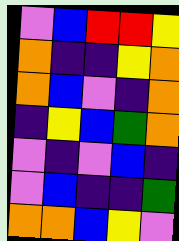[["violet", "blue", "red", "red", "yellow"], ["orange", "indigo", "indigo", "yellow", "orange"], ["orange", "blue", "violet", "indigo", "orange"], ["indigo", "yellow", "blue", "green", "orange"], ["violet", "indigo", "violet", "blue", "indigo"], ["violet", "blue", "indigo", "indigo", "green"], ["orange", "orange", "blue", "yellow", "violet"]]